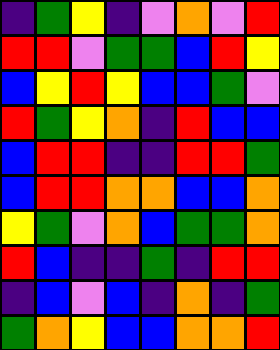[["indigo", "green", "yellow", "indigo", "violet", "orange", "violet", "red"], ["red", "red", "violet", "green", "green", "blue", "red", "yellow"], ["blue", "yellow", "red", "yellow", "blue", "blue", "green", "violet"], ["red", "green", "yellow", "orange", "indigo", "red", "blue", "blue"], ["blue", "red", "red", "indigo", "indigo", "red", "red", "green"], ["blue", "red", "red", "orange", "orange", "blue", "blue", "orange"], ["yellow", "green", "violet", "orange", "blue", "green", "green", "orange"], ["red", "blue", "indigo", "indigo", "green", "indigo", "red", "red"], ["indigo", "blue", "violet", "blue", "indigo", "orange", "indigo", "green"], ["green", "orange", "yellow", "blue", "blue", "orange", "orange", "red"]]